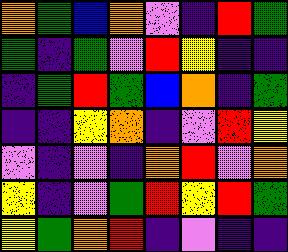[["orange", "green", "blue", "orange", "violet", "indigo", "red", "green"], ["green", "indigo", "green", "violet", "red", "yellow", "indigo", "indigo"], ["indigo", "green", "red", "green", "blue", "orange", "indigo", "green"], ["indigo", "indigo", "yellow", "orange", "indigo", "violet", "red", "yellow"], ["violet", "indigo", "violet", "indigo", "orange", "red", "violet", "orange"], ["yellow", "indigo", "violet", "green", "red", "yellow", "red", "green"], ["yellow", "green", "orange", "red", "indigo", "violet", "indigo", "indigo"]]